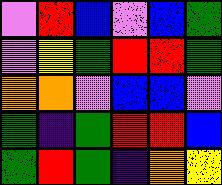[["violet", "red", "blue", "violet", "blue", "green"], ["violet", "yellow", "green", "red", "red", "green"], ["orange", "orange", "violet", "blue", "blue", "violet"], ["green", "indigo", "green", "red", "red", "blue"], ["green", "red", "green", "indigo", "orange", "yellow"]]